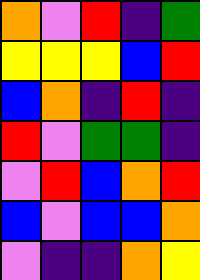[["orange", "violet", "red", "indigo", "green"], ["yellow", "yellow", "yellow", "blue", "red"], ["blue", "orange", "indigo", "red", "indigo"], ["red", "violet", "green", "green", "indigo"], ["violet", "red", "blue", "orange", "red"], ["blue", "violet", "blue", "blue", "orange"], ["violet", "indigo", "indigo", "orange", "yellow"]]